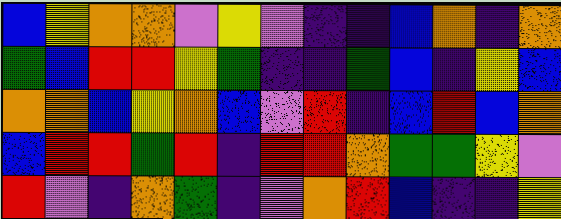[["blue", "yellow", "orange", "orange", "violet", "yellow", "violet", "indigo", "indigo", "blue", "orange", "indigo", "orange"], ["green", "blue", "red", "red", "yellow", "green", "indigo", "indigo", "green", "blue", "indigo", "yellow", "blue"], ["orange", "orange", "blue", "yellow", "orange", "blue", "violet", "red", "indigo", "blue", "red", "blue", "orange"], ["blue", "red", "red", "green", "red", "indigo", "red", "red", "orange", "green", "green", "yellow", "violet"], ["red", "violet", "indigo", "orange", "green", "indigo", "violet", "orange", "red", "blue", "indigo", "indigo", "yellow"]]